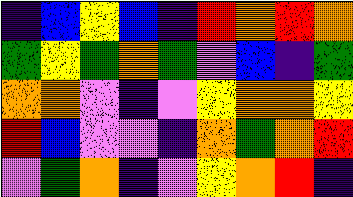[["indigo", "blue", "yellow", "blue", "indigo", "red", "orange", "red", "orange"], ["green", "yellow", "green", "orange", "green", "violet", "blue", "indigo", "green"], ["orange", "orange", "violet", "indigo", "violet", "yellow", "orange", "orange", "yellow"], ["red", "blue", "violet", "violet", "indigo", "orange", "green", "orange", "red"], ["violet", "green", "orange", "indigo", "violet", "yellow", "orange", "red", "indigo"]]